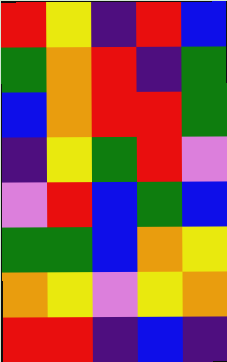[["red", "yellow", "indigo", "red", "blue"], ["green", "orange", "red", "indigo", "green"], ["blue", "orange", "red", "red", "green"], ["indigo", "yellow", "green", "red", "violet"], ["violet", "red", "blue", "green", "blue"], ["green", "green", "blue", "orange", "yellow"], ["orange", "yellow", "violet", "yellow", "orange"], ["red", "red", "indigo", "blue", "indigo"]]